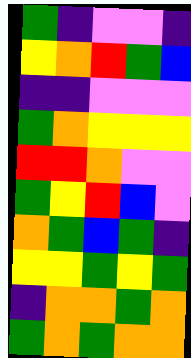[["green", "indigo", "violet", "violet", "indigo"], ["yellow", "orange", "red", "green", "blue"], ["indigo", "indigo", "violet", "violet", "violet"], ["green", "orange", "yellow", "yellow", "yellow"], ["red", "red", "orange", "violet", "violet"], ["green", "yellow", "red", "blue", "violet"], ["orange", "green", "blue", "green", "indigo"], ["yellow", "yellow", "green", "yellow", "green"], ["indigo", "orange", "orange", "green", "orange"], ["green", "orange", "green", "orange", "orange"]]